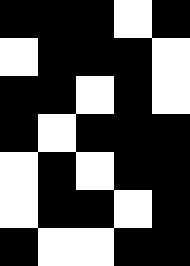[["black", "black", "black", "white", "black"], ["white", "black", "black", "black", "white"], ["black", "black", "white", "black", "white"], ["black", "white", "black", "black", "black"], ["white", "black", "white", "black", "black"], ["white", "black", "black", "white", "black"], ["black", "white", "white", "black", "black"]]